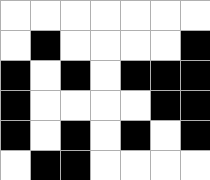[["white", "white", "white", "white", "white", "white", "white"], ["white", "black", "white", "white", "white", "white", "black"], ["black", "white", "black", "white", "black", "black", "black"], ["black", "white", "white", "white", "white", "black", "black"], ["black", "white", "black", "white", "black", "white", "black"], ["white", "black", "black", "white", "white", "white", "white"]]